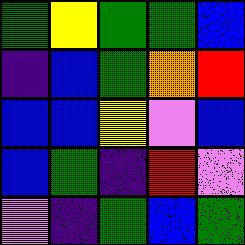[["green", "yellow", "green", "green", "blue"], ["indigo", "blue", "green", "orange", "red"], ["blue", "blue", "yellow", "violet", "blue"], ["blue", "green", "indigo", "red", "violet"], ["violet", "indigo", "green", "blue", "green"]]